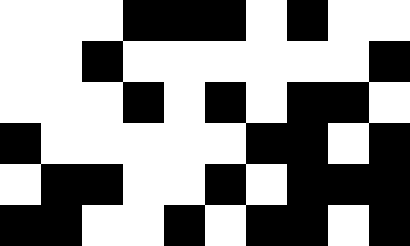[["white", "white", "white", "black", "black", "black", "white", "black", "white", "white"], ["white", "white", "black", "white", "white", "white", "white", "white", "white", "black"], ["white", "white", "white", "black", "white", "black", "white", "black", "black", "white"], ["black", "white", "white", "white", "white", "white", "black", "black", "white", "black"], ["white", "black", "black", "white", "white", "black", "white", "black", "black", "black"], ["black", "black", "white", "white", "black", "white", "black", "black", "white", "black"]]